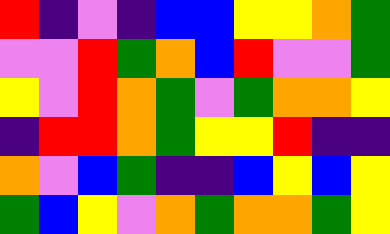[["red", "indigo", "violet", "indigo", "blue", "blue", "yellow", "yellow", "orange", "green"], ["violet", "violet", "red", "green", "orange", "blue", "red", "violet", "violet", "green"], ["yellow", "violet", "red", "orange", "green", "violet", "green", "orange", "orange", "yellow"], ["indigo", "red", "red", "orange", "green", "yellow", "yellow", "red", "indigo", "indigo"], ["orange", "violet", "blue", "green", "indigo", "indigo", "blue", "yellow", "blue", "yellow"], ["green", "blue", "yellow", "violet", "orange", "green", "orange", "orange", "green", "yellow"]]